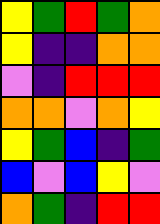[["yellow", "green", "red", "green", "orange"], ["yellow", "indigo", "indigo", "orange", "orange"], ["violet", "indigo", "red", "red", "red"], ["orange", "orange", "violet", "orange", "yellow"], ["yellow", "green", "blue", "indigo", "green"], ["blue", "violet", "blue", "yellow", "violet"], ["orange", "green", "indigo", "red", "red"]]